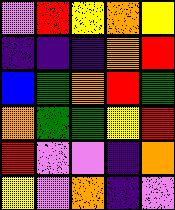[["violet", "red", "yellow", "orange", "yellow"], ["indigo", "indigo", "indigo", "orange", "red"], ["blue", "green", "orange", "red", "green"], ["orange", "green", "green", "yellow", "red"], ["red", "violet", "violet", "indigo", "orange"], ["yellow", "violet", "orange", "indigo", "violet"]]